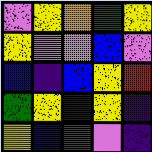[["violet", "yellow", "orange", "green", "yellow"], ["yellow", "violet", "violet", "blue", "violet"], ["blue", "indigo", "blue", "yellow", "red"], ["green", "yellow", "indigo", "yellow", "indigo"], ["yellow", "blue", "green", "violet", "indigo"]]